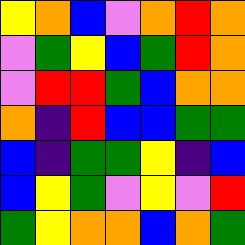[["yellow", "orange", "blue", "violet", "orange", "red", "orange"], ["violet", "green", "yellow", "blue", "green", "red", "orange"], ["violet", "red", "red", "green", "blue", "orange", "orange"], ["orange", "indigo", "red", "blue", "blue", "green", "green"], ["blue", "indigo", "green", "green", "yellow", "indigo", "blue"], ["blue", "yellow", "green", "violet", "yellow", "violet", "red"], ["green", "yellow", "orange", "orange", "blue", "orange", "green"]]